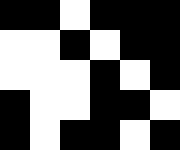[["black", "black", "white", "black", "black", "black"], ["white", "white", "black", "white", "black", "black"], ["white", "white", "white", "black", "white", "black"], ["black", "white", "white", "black", "black", "white"], ["black", "white", "black", "black", "white", "black"]]